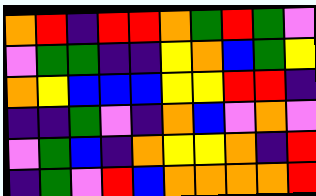[["orange", "red", "indigo", "red", "red", "orange", "green", "red", "green", "violet"], ["violet", "green", "green", "indigo", "indigo", "yellow", "orange", "blue", "green", "yellow"], ["orange", "yellow", "blue", "blue", "blue", "yellow", "yellow", "red", "red", "indigo"], ["indigo", "indigo", "green", "violet", "indigo", "orange", "blue", "violet", "orange", "violet"], ["violet", "green", "blue", "indigo", "orange", "yellow", "yellow", "orange", "indigo", "red"], ["indigo", "green", "violet", "red", "blue", "orange", "orange", "orange", "orange", "red"]]